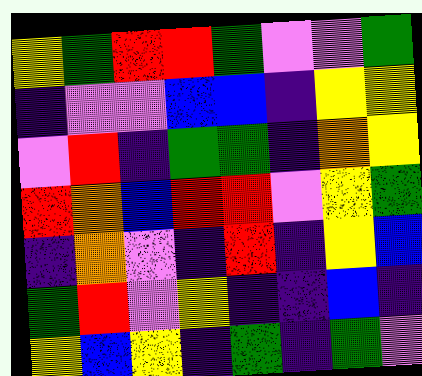[["yellow", "green", "red", "red", "green", "violet", "violet", "green"], ["indigo", "violet", "violet", "blue", "blue", "indigo", "yellow", "yellow"], ["violet", "red", "indigo", "green", "green", "indigo", "orange", "yellow"], ["red", "orange", "blue", "red", "red", "violet", "yellow", "green"], ["indigo", "orange", "violet", "indigo", "red", "indigo", "yellow", "blue"], ["green", "red", "violet", "yellow", "indigo", "indigo", "blue", "indigo"], ["yellow", "blue", "yellow", "indigo", "green", "indigo", "green", "violet"]]